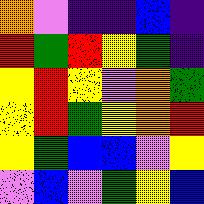[["orange", "violet", "indigo", "indigo", "blue", "indigo"], ["red", "green", "red", "yellow", "green", "indigo"], ["yellow", "red", "yellow", "violet", "orange", "green"], ["yellow", "red", "green", "yellow", "orange", "red"], ["yellow", "green", "blue", "blue", "violet", "yellow"], ["violet", "blue", "violet", "green", "yellow", "blue"]]